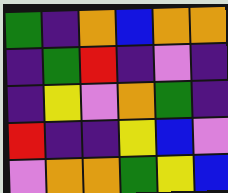[["green", "indigo", "orange", "blue", "orange", "orange"], ["indigo", "green", "red", "indigo", "violet", "indigo"], ["indigo", "yellow", "violet", "orange", "green", "indigo"], ["red", "indigo", "indigo", "yellow", "blue", "violet"], ["violet", "orange", "orange", "green", "yellow", "blue"]]